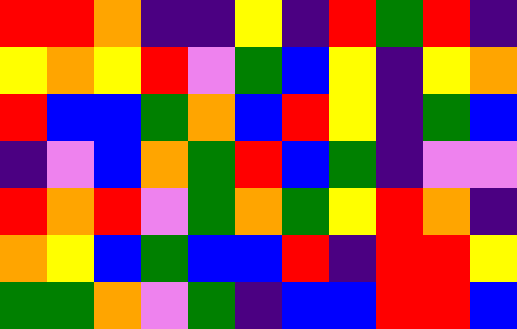[["red", "red", "orange", "indigo", "indigo", "yellow", "indigo", "red", "green", "red", "indigo"], ["yellow", "orange", "yellow", "red", "violet", "green", "blue", "yellow", "indigo", "yellow", "orange"], ["red", "blue", "blue", "green", "orange", "blue", "red", "yellow", "indigo", "green", "blue"], ["indigo", "violet", "blue", "orange", "green", "red", "blue", "green", "indigo", "violet", "violet"], ["red", "orange", "red", "violet", "green", "orange", "green", "yellow", "red", "orange", "indigo"], ["orange", "yellow", "blue", "green", "blue", "blue", "red", "indigo", "red", "red", "yellow"], ["green", "green", "orange", "violet", "green", "indigo", "blue", "blue", "red", "red", "blue"]]